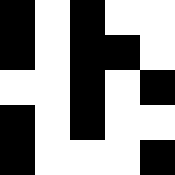[["black", "white", "black", "white", "white"], ["black", "white", "black", "black", "white"], ["white", "white", "black", "white", "black"], ["black", "white", "black", "white", "white"], ["black", "white", "white", "white", "black"]]